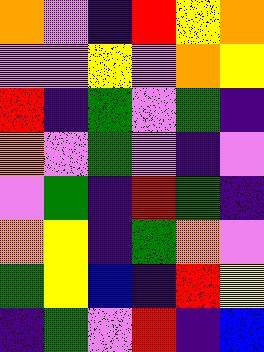[["orange", "violet", "indigo", "red", "yellow", "orange"], ["violet", "violet", "yellow", "violet", "orange", "yellow"], ["red", "indigo", "green", "violet", "green", "indigo"], ["orange", "violet", "green", "violet", "indigo", "violet"], ["violet", "green", "indigo", "red", "green", "indigo"], ["orange", "yellow", "indigo", "green", "orange", "violet"], ["green", "yellow", "blue", "indigo", "red", "yellow"], ["indigo", "green", "violet", "red", "indigo", "blue"]]